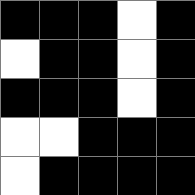[["black", "black", "black", "white", "black"], ["white", "black", "black", "white", "black"], ["black", "black", "black", "white", "black"], ["white", "white", "black", "black", "black"], ["white", "black", "black", "black", "black"]]